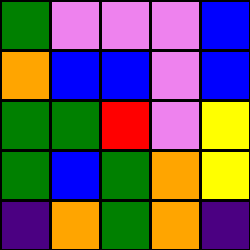[["green", "violet", "violet", "violet", "blue"], ["orange", "blue", "blue", "violet", "blue"], ["green", "green", "red", "violet", "yellow"], ["green", "blue", "green", "orange", "yellow"], ["indigo", "orange", "green", "orange", "indigo"]]